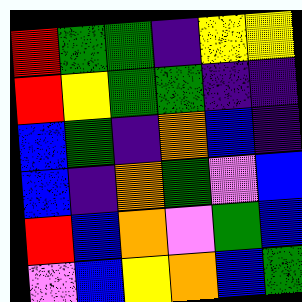[["red", "green", "green", "indigo", "yellow", "yellow"], ["red", "yellow", "green", "green", "indigo", "indigo"], ["blue", "green", "indigo", "orange", "blue", "indigo"], ["blue", "indigo", "orange", "green", "violet", "blue"], ["red", "blue", "orange", "violet", "green", "blue"], ["violet", "blue", "yellow", "orange", "blue", "green"]]